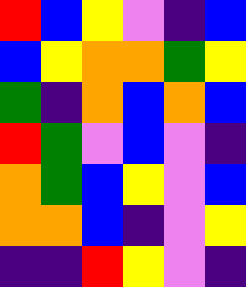[["red", "blue", "yellow", "violet", "indigo", "blue"], ["blue", "yellow", "orange", "orange", "green", "yellow"], ["green", "indigo", "orange", "blue", "orange", "blue"], ["red", "green", "violet", "blue", "violet", "indigo"], ["orange", "green", "blue", "yellow", "violet", "blue"], ["orange", "orange", "blue", "indigo", "violet", "yellow"], ["indigo", "indigo", "red", "yellow", "violet", "indigo"]]